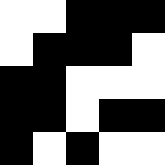[["white", "white", "black", "black", "black"], ["white", "black", "black", "black", "white"], ["black", "black", "white", "white", "white"], ["black", "black", "white", "black", "black"], ["black", "white", "black", "white", "white"]]